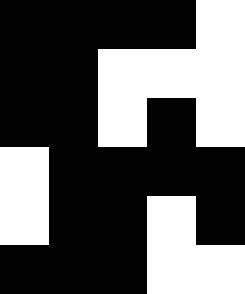[["black", "black", "black", "black", "white"], ["black", "black", "white", "white", "white"], ["black", "black", "white", "black", "white"], ["white", "black", "black", "black", "black"], ["white", "black", "black", "white", "black"], ["black", "black", "black", "white", "white"]]